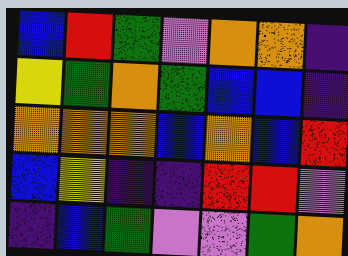[["blue", "red", "green", "violet", "orange", "orange", "indigo"], ["yellow", "green", "orange", "green", "blue", "blue", "indigo"], ["orange", "orange", "orange", "blue", "orange", "blue", "red"], ["blue", "yellow", "indigo", "indigo", "red", "red", "violet"], ["indigo", "blue", "green", "violet", "violet", "green", "orange"]]